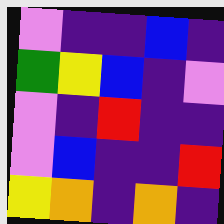[["violet", "indigo", "indigo", "blue", "indigo"], ["green", "yellow", "blue", "indigo", "violet"], ["violet", "indigo", "red", "indigo", "indigo"], ["violet", "blue", "indigo", "indigo", "red"], ["yellow", "orange", "indigo", "orange", "indigo"]]